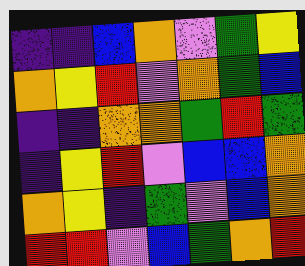[["indigo", "indigo", "blue", "orange", "violet", "green", "yellow"], ["orange", "yellow", "red", "violet", "orange", "green", "blue"], ["indigo", "indigo", "orange", "orange", "green", "red", "green"], ["indigo", "yellow", "red", "violet", "blue", "blue", "orange"], ["orange", "yellow", "indigo", "green", "violet", "blue", "orange"], ["red", "red", "violet", "blue", "green", "orange", "red"]]